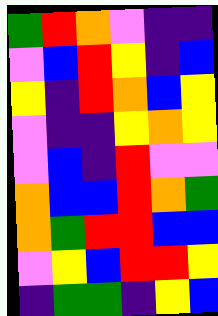[["green", "red", "orange", "violet", "indigo", "indigo"], ["violet", "blue", "red", "yellow", "indigo", "blue"], ["yellow", "indigo", "red", "orange", "blue", "yellow"], ["violet", "indigo", "indigo", "yellow", "orange", "yellow"], ["violet", "blue", "indigo", "red", "violet", "violet"], ["orange", "blue", "blue", "red", "orange", "green"], ["orange", "green", "red", "red", "blue", "blue"], ["violet", "yellow", "blue", "red", "red", "yellow"], ["indigo", "green", "green", "indigo", "yellow", "blue"]]